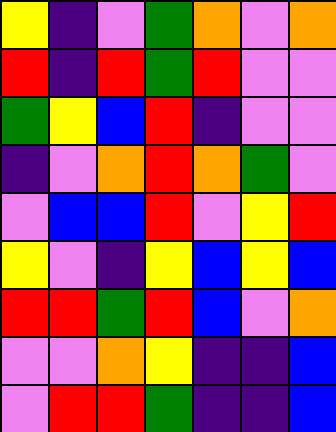[["yellow", "indigo", "violet", "green", "orange", "violet", "orange"], ["red", "indigo", "red", "green", "red", "violet", "violet"], ["green", "yellow", "blue", "red", "indigo", "violet", "violet"], ["indigo", "violet", "orange", "red", "orange", "green", "violet"], ["violet", "blue", "blue", "red", "violet", "yellow", "red"], ["yellow", "violet", "indigo", "yellow", "blue", "yellow", "blue"], ["red", "red", "green", "red", "blue", "violet", "orange"], ["violet", "violet", "orange", "yellow", "indigo", "indigo", "blue"], ["violet", "red", "red", "green", "indigo", "indigo", "blue"]]